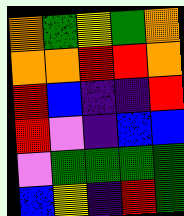[["orange", "green", "yellow", "green", "orange"], ["orange", "orange", "red", "red", "orange"], ["red", "blue", "indigo", "indigo", "red"], ["red", "violet", "indigo", "blue", "blue"], ["violet", "green", "green", "green", "green"], ["blue", "yellow", "indigo", "red", "green"]]